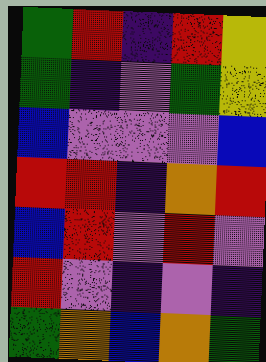[["green", "red", "indigo", "red", "yellow"], ["green", "indigo", "violet", "green", "yellow"], ["blue", "violet", "violet", "violet", "blue"], ["red", "red", "indigo", "orange", "red"], ["blue", "red", "violet", "red", "violet"], ["red", "violet", "indigo", "violet", "indigo"], ["green", "orange", "blue", "orange", "green"]]